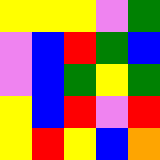[["yellow", "yellow", "yellow", "violet", "green"], ["violet", "blue", "red", "green", "blue"], ["violet", "blue", "green", "yellow", "green"], ["yellow", "blue", "red", "violet", "red"], ["yellow", "red", "yellow", "blue", "orange"]]